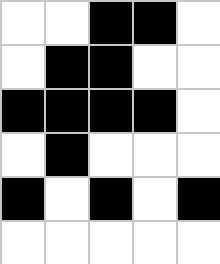[["white", "white", "black", "black", "white"], ["white", "black", "black", "white", "white"], ["black", "black", "black", "black", "white"], ["white", "black", "white", "white", "white"], ["black", "white", "black", "white", "black"], ["white", "white", "white", "white", "white"]]